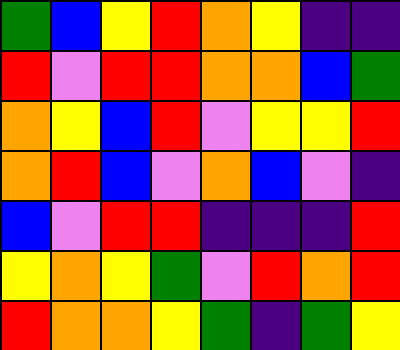[["green", "blue", "yellow", "red", "orange", "yellow", "indigo", "indigo"], ["red", "violet", "red", "red", "orange", "orange", "blue", "green"], ["orange", "yellow", "blue", "red", "violet", "yellow", "yellow", "red"], ["orange", "red", "blue", "violet", "orange", "blue", "violet", "indigo"], ["blue", "violet", "red", "red", "indigo", "indigo", "indigo", "red"], ["yellow", "orange", "yellow", "green", "violet", "red", "orange", "red"], ["red", "orange", "orange", "yellow", "green", "indigo", "green", "yellow"]]